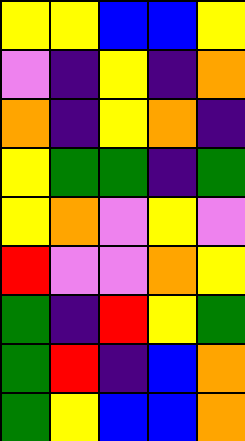[["yellow", "yellow", "blue", "blue", "yellow"], ["violet", "indigo", "yellow", "indigo", "orange"], ["orange", "indigo", "yellow", "orange", "indigo"], ["yellow", "green", "green", "indigo", "green"], ["yellow", "orange", "violet", "yellow", "violet"], ["red", "violet", "violet", "orange", "yellow"], ["green", "indigo", "red", "yellow", "green"], ["green", "red", "indigo", "blue", "orange"], ["green", "yellow", "blue", "blue", "orange"]]